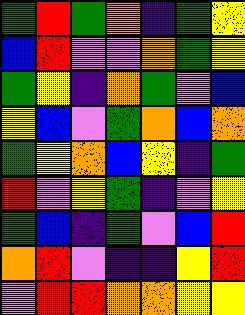[["green", "red", "green", "orange", "indigo", "green", "yellow"], ["blue", "red", "violet", "violet", "orange", "green", "yellow"], ["green", "yellow", "indigo", "orange", "green", "violet", "blue"], ["yellow", "blue", "violet", "green", "orange", "blue", "orange"], ["green", "yellow", "orange", "blue", "yellow", "indigo", "green"], ["red", "violet", "yellow", "green", "indigo", "violet", "yellow"], ["green", "blue", "indigo", "green", "violet", "blue", "red"], ["orange", "red", "violet", "indigo", "indigo", "yellow", "red"], ["violet", "red", "red", "orange", "orange", "yellow", "yellow"]]